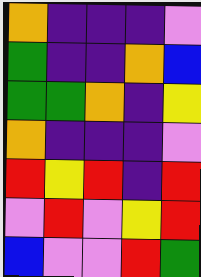[["orange", "indigo", "indigo", "indigo", "violet"], ["green", "indigo", "indigo", "orange", "blue"], ["green", "green", "orange", "indigo", "yellow"], ["orange", "indigo", "indigo", "indigo", "violet"], ["red", "yellow", "red", "indigo", "red"], ["violet", "red", "violet", "yellow", "red"], ["blue", "violet", "violet", "red", "green"]]